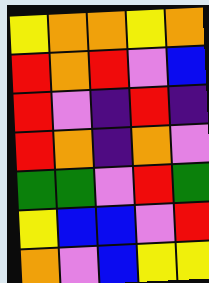[["yellow", "orange", "orange", "yellow", "orange"], ["red", "orange", "red", "violet", "blue"], ["red", "violet", "indigo", "red", "indigo"], ["red", "orange", "indigo", "orange", "violet"], ["green", "green", "violet", "red", "green"], ["yellow", "blue", "blue", "violet", "red"], ["orange", "violet", "blue", "yellow", "yellow"]]